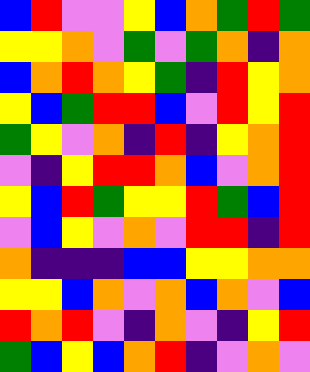[["blue", "red", "violet", "violet", "yellow", "blue", "orange", "green", "red", "green"], ["yellow", "yellow", "orange", "violet", "green", "violet", "green", "orange", "indigo", "orange"], ["blue", "orange", "red", "orange", "yellow", "green", "indigo", "red", "yellow", "orange"], ["yellow", "blue", "green", "red", "red", "blue", "violet", "red", "yellow", "red"], ["green", "yellow", "violet", "orange", "indigo", "red", "indigo", "yellow", "orange", "red"], ["violet", "indigo", "yellow", "red", "red", "orange", "blue", "violet", "orange", "red"], ["yellow", "blue", "red", "green", "yellow", "yellow", "red", "green", "blue", "red"], ["violet", "blue", "yellow", "violet", "orange", "violet", "red", "red", "indigo", "red"], ["orange", "indigo", "indigo", "indigo", "blue", "blue", "yellow", "yellow", "orange", "orange"], ["yellow", "yellow", "blue", "orange", "violet", "orange", "blue", "orange", "violet", "blue"], ["red", "orange", "red", "violet", "indigo", "orange", "violet", "indigo", "yellow", "red"], ["green", "blue", "yellow", "blue", "orange", "red", "indigo", "violet", "orange", "violet"]]